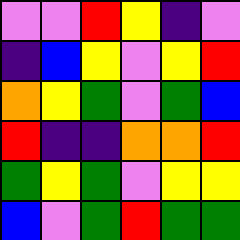[["violet", "violet", "red", "yellow", "indigo", "violet"], ["indigo", "blue", "yellow", "violet", "yellow", "red"], ["orange", "yellow", "green", "violet", "green", "blue"], ["red", "indigo", "indigo", "orange", "orange", "red"], ["green", "yellow", "green", "violet", "yellow", "yellow"], ["blue", "violet", "green", "red", "green", "green"]]